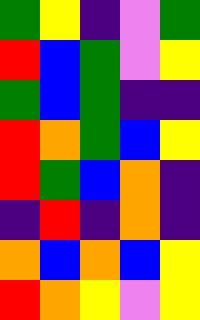[["green", "yellow", "indigo", "violet", "green"], ["red", "blue", "green", "violet", "yellow"], ["green", "blue", "green", "indigo", "indigo"], ["red", "orange", "green", "blue", "yellow"], ["red", "green", "blue", "orange", "indigo"], ["indigo", "red", "indigo", "orange", "indigo"], ["orange", "blue", "orange", "blue", "yellow"], ["red", "orange", "yellow", "violet", "yellow"]]